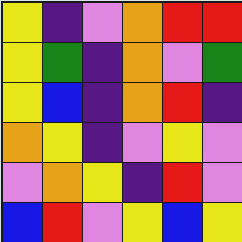[["yellow", "indigo", "violet", "orange", "red", "red"], ["yellow", "green", "indigo", "orange", "violet", "green"], ["yellow", "blue", "indigo", "orange", "red", "indigo"], ["orange", "yellow", "indigo", "violet", "yellow", "violet"], ["violet", "orange", "yellow", "indigo", "red", "violet"], ["blue", "red", "violet", "yellow", "blue", "yellow"]]